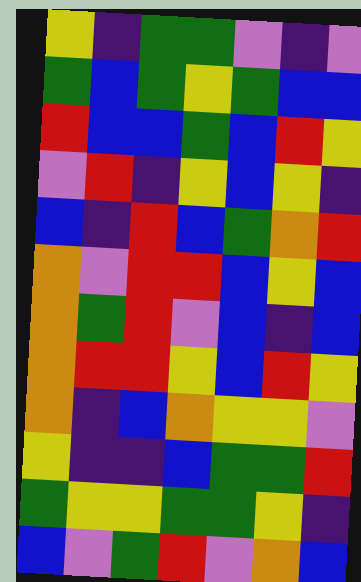[["yellow", "indigo", "green", "green", "violet", "indigo", "violet"], ["green", "blue", "green", "yellow", "green", "blue", "blue"], ["red", "blue", "blue", "green", "blue", "red", "yellow"], ["violet", "red", "indigo", "yellow", "blue", "yellow", "indigo"], ["blue", "indigo", "red", "blue", "green", "orange", "red"], ["orange", "violet", "red", "red", "blue", "yellow", "blue"], ["orange", "green", "red", "violet", "blue", "indigo", "blue"], ["orange", "red", "red", "yellow", "blue", "red", "yellow"], ["orange", "indigo", "blue", "orange", "yellow", "yellow", "violet"], ["yellow", "indigo", "indigo", "blue", "green", "green", "red"], ["green", "yellow", "yellow", "green", "green", "yellow", "indigo"], ["blue", "violet", "green", "red", "violet", "orange", "blue"]]